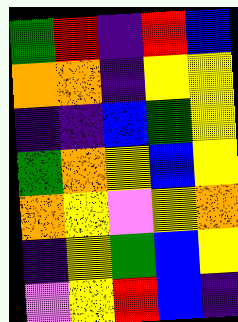[["green", "red", "indigo", "red", "blue"], ["orange", "orange", "indigo", "yellow", "yellow"], ["indigo", "indigo", "blue", "green", "yellow"], ["green", "orange", "yellow", "blue", "yellow"], ["orange", "yellow", "violet", "yellow", "orange"], ["indigo", "yellow", "green", "blue", "yellow"], ["violet", "yellow", "red", "blue", "indigo"]]